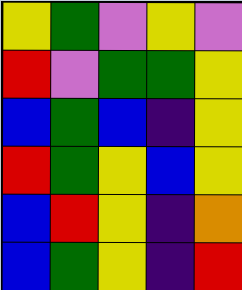[["yellow", "green", "violet", "yellow", "violet"], ["red", "violet", "green", "green", "yellow"], ["blue", "green", "blue", "indigo", "yellow"], ["red", "green", "yellow", "blue", "yellow"], ["blue", "red", "yellow", "indigo", "orange"], ["blue", "green", "yellow", "indigo", "red"]]